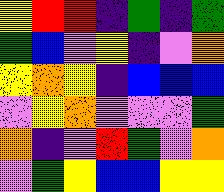[["yellow", "red", "red", "indigo", "green", "indigo", "green"], ["green", "blue", "violet", "yellow", "indigo", "violet", "orange"], ["yellow", "orange", "yellow", "indigo", "blue", "blue", "blue"], ["violet", "yellow", "orange", "violet", "violet", "violet", "green"], ["orange", "indigo", "violet", "red", "green", "violet", "orange"], ["violet", "green", "yellow", "blue", "blue", "yellow", "yellow"]]